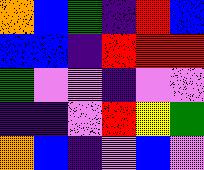[["orange", "blue", "green", "indigo", "red", "blue"], ["blue", "blue", "indigo", "red", "red", "red"], ["green", "violet", "violet", "indigo", "violet", "violet"], ["indigo", "indigo", "violet", "red", "yellow", "green"], ["orange", "blue", "indigo", "violet", "blue", "violet"]]